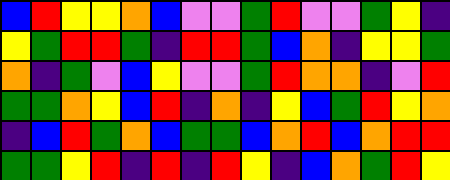[["blue", "red", "yellow", "yellow", "orange", "blue", "violet", "violet", "green", "red", "violet", "violet", "green", "yellow", "indigo"], ["yellow", "green", "red", "red", "green", "indigo", "red", "red", "green", "blue", "orange", "indigo", "yellow", "yellow", "green"], ["orange", "indigo", "green", "violet", "blue", "yellow", "violet", "violet", "green", "red", "orange", "orange", "indigo", "violet", "red"], ["green", "green", "orange", "yellow", "blue", "red", "indigo", "orange", "indigo", "yellow", "blue", "green", "red", "yellow", "orange"], ["indigo", "blue", "red", "green", "orange", "blue", "green", "green", "blue", "orange", "red", "blue", "orange", "red", "red"], ["green", "green", "yellow", "red", "indigo", "red", "indigo", "red", "yellow", "indigo", "blue", "orange", "green", "red", "yellow"]]